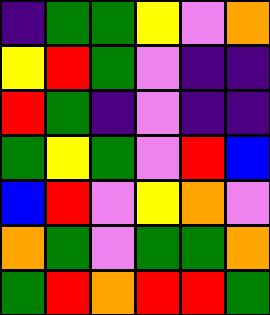[["indigo", "green", "green", "yellow", "violet", "orange"], ["yellow", "red", "green", "violet", "indigo", "indigo"], ["red", "green", "indigo", "violet", "indigo", "indigo"], ["green", "yellow", "green", "violet", "red", "blue"], ["blue", "red", "violet", "yellow", "orange", "violet"], ["orange", "green", "violet", "green", "green", "orange"], ["green", "red", "orange", "red", "red", "green"]]